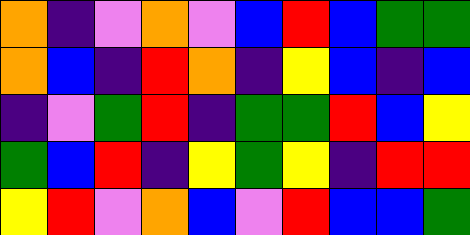[["orange", "indigo", "violet", "orange", "violet", "blue", "red", "blue", "green", "green"], ["orange", "blue", "indigo", "red", "orange", "indigo", "yellow", "blue", "indigo", "blue"], ["indigo", "violet", "green", "red", "indigo", "green", "green", "red", "blue", "yellow"], ["green", "blue", "red", "indigo", "yellow", "green", "yellow", "indigo", "red", "red"], ["yellow", "red", "violet", "orange", "blue", "violet", "red", "blue", "blue", "green"]]